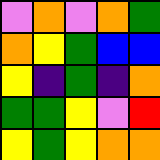[["violet", "orange", "violet", "orange", "green"], ["orange", "yellow", "green", "blue", "blue"], ["yellow", "indigo", "green", "indigo", "orange"], ["green", "green", "yellow", "violet", "red"], ["yellow", "green", "yellow", "orange", "orange"]]